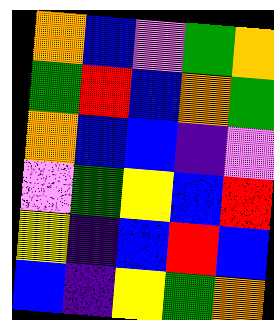[["orange", "blue", "violet", "green", "orange"], ["green", "red", "blue", "orange", "green"], ["orange", "blue", "blue", "indigo", "violet"], ["violet", "green", "yellow", "blue", "red"], ["yellow", "indigo", "blue", "red", "blue"], ["blue", "indigo", "yellow", "green", "orange"]]